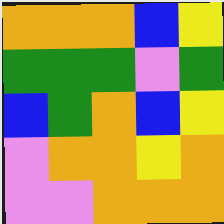[["orange", "orange", "orange", "blue", "yellow"], ["green", "green", "green", "violet", "green"], ["blue", "green", "orange", "blue", "yellow"], ["violet", "orange", "orange", "yellow", "orange"], ["violet", "violet", "orange", "orange", "orange"]]